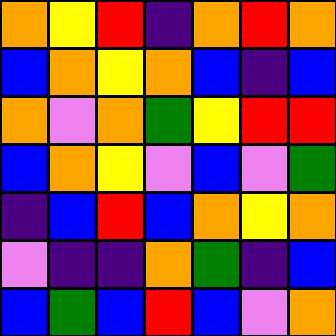[["orange", "yellow", "red", "indigo", "orange", "red", "orange"], ["blue", "orange", "yellow", "orange", "blue", "indigo", "blue"], ["orange", "violet", "orange", "green", "yellow", "red", "red"], ["blue", "orange", "yellow", "violet", "blue", "violet", "green"], ["indigo", "blue", "red", "blue", "orange", "yellow", "orange"], ["violet", "indigo", "indigo", "orange", "green", "indigo", "blue"], ["blue", "green", "blue", "red", "blue", "violet", "orange"]]